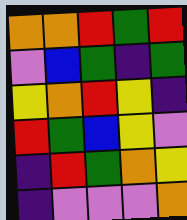[["orange", "orange", "red", "green", "red"], ["violet", "blue", "green", "indigo", "green"], ["yellow", "orange", "red", "yellow", "indigo"], ["red", "green", "blue", "yellow", "violet"], ["indigo", "red", "green", "orange", "yellow"], ["indigo", "violet", "violet", "violet", "orange"]]